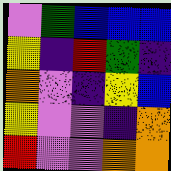[["violet", "green", "blue", "blue", "blue"], ["yellow", "indigo", "red", "green", "indigo"], ["orange", "violet", "indigo", "yellow", "blue"], ["yellow", "violet", "violet", "indigo", "orange"], ["red", "violet", "violet", "orange", "orange"]]